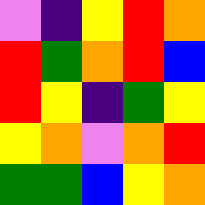[["violet", "indigo", "yellow", "red", "orange"], ["red", "green", "orange", "red", "blue"], ["red", "yellow", "indigo", "green", "yellow"], ["yellow", "orange", "violet", "orange", "red"], ["green", "green", "blue", "yellow", "orange"]]